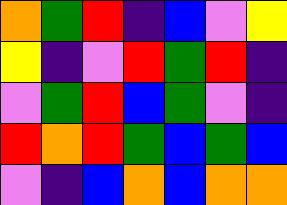[["orange", "green", "red", "indigo", "blue", "violet", "yellow"], ["yellow", "indigo", "violet", "red", "green", "red", "indigo"], ["violet", "green", "red", "blue", "green", "violet", "indigo"], ["red", "orange", "red", "green", "blue", "green", "blue"], ["violet", "indigo", "blue", "orange", "blue", "orange", "orange"]]